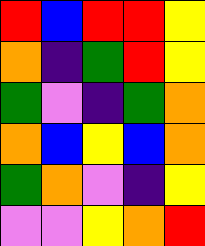[["red", "blue", "red", "red", "yellow"], ["orange", "indigo", "green", "red", "yellow"], ["green", "violet", "indigo", "green", "orange"], ["orange", "blue", "yellow", "blue", "orange"], ["green", "orange", "violet", "indigo", "yellow"], ["violet", "violet", "yellow", "orange", "red"]]